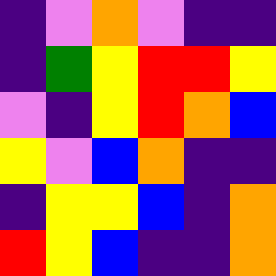[["indigo", "violet", "orange", "violet", "indigo", "indigo"], ["indigo", "green", "yellow", "red", "red", "yellow"], ["violet", "indigo", "yellow", "red", "orange", "blue"], ["yellow", "violet", "blue", "orange", "indigo", "indigo"], ["indigo", "yellow", "yellow", "blue", "indigo", "orange"], ["red", "yellow", "blue", "indigo", "indigo", "orange"]]